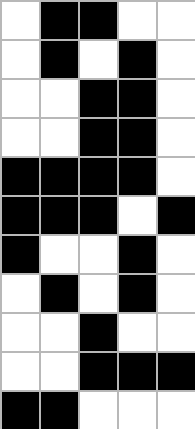[["white", "black", "black", "white", "white"], ["white", "black", "white", "black", "white"], ["white", "white", "black", "black", "white"], ["white", "white", "black", "black", "white"], ["black", "black", "black", "black", "white"], ["black", "black", "black", "white", "black"], ["black", "white", "white", "black", "white"], ["white", "black", "white", "black", "white"], ["white", "white", "black", "white", "white"], ["white", "white", "black", "black", "black"], ["black", "black", "white", "white", "white"]]